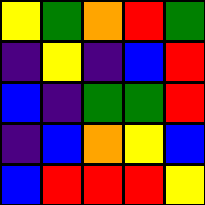[["yellow", "green", "orange", "red", "green"], ["indigo", "yellow", "indigo", "blue", "red"], ["blue", "indigo", "green", "green", "red"], ["indigo", "blue", "orange", "yellow", "blue"], ["blue", "red", "red", "red", "yellow"]]